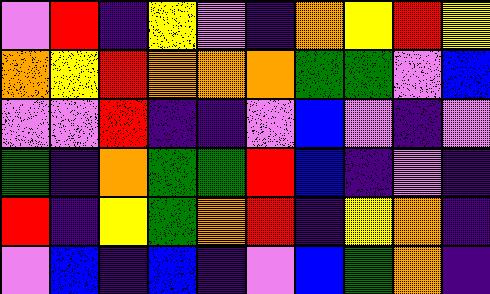[["violet", "red", "indigo", "yellow", "violet", "indigo", "orange", "yellow", "red", "yellow"], ["orange", "yellow", "red", "orange", "orange", "orange", "green", "green", "violet", "blue"], ["violet", "violet", "red", "indigo", "indigo", "violet", "blue", "violet", "indigo", "violet"], ["green", "indigo", "orange", "green", "green", "red", "blue", "indigo", "violet", "indigo"], ["red", "indigo", "yellow", "green", "orange", "red", "indigo", "yellow", "orange", "indigo"], ["violet", "blue", "indigo", "blue", "indigo", "violet", "blue", "green", "orange", "indigo"]]